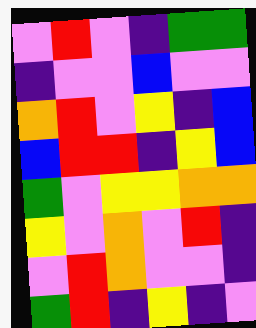[["violet", "red", "violet", "indigo", "green", "green"], ["indigo", "violet", "violet", "blue", "violet", "violet"], ["orange", "red", "violet", "yellow", "indigo", "blue"], ["blue", "red", "red", "indigo", "yellow", "blue"], ["green", "violet", "yellow", "yellow", "orange", "orange"], ["yellow", "violet", "orange", "violet", "red", "indigo"], ["violet", "red", "orange", "violet", "violet", "indigo"], ["green", "red", "indigo", "yellow", "indigo", "violet"]]